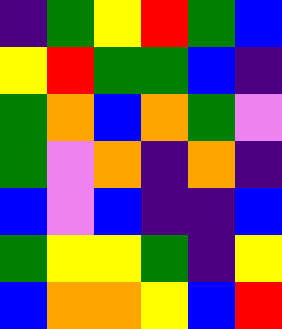[["indigo", "green", "yellow", "red", "green", "blue"], ["yellow", "red", "green", "green", "blue", "indigo"], ["green", "orange", "blue", "orange", "green", "violet"], ["green", "violet", "orange", "indigo", "orange", "indigo"], ["blue", "violet", "blue", "indigo", "indigo", "blue"], ["green", "yellow", "yellow", "green", "indigo", "yellow"], ["blue", "orange", "orange", "yellow", "blue", "red"]]